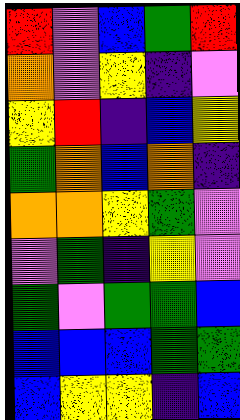[["red", "violet", "blue", "green", "red"], ["orange", "violet", "yellow", "indigo", "violet"], ["yellow", "red", "indigo", "blue", "yellow"], ["green", "orange", "blue", "orange", "indigo"], ["orange", "orange", "yellow", "green", "violet"], ["violet", "green", "indigo", "yellow", "violet"], ["green", "violet", "green", "green", "blue"], ["blue", "blue", "blue", "green", "green"], ["blue", "yellow", "yellow", "indigo", "blue"]]